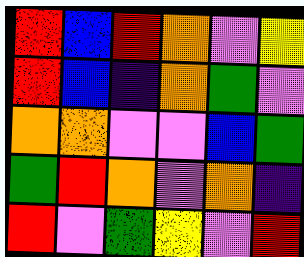[["red", "blue", "red", "orange", "violet", "yellow"], ["red", "blue", "indigo", "orange", "green", "violet"], ["orange", "orange", "violet", "violet", "blue", "green"], ["green", "red", "orange", "violet", "orange", "indigo"], ["red", "violet", "green", "yellow", "violet", "red"]]